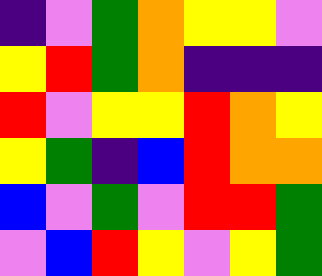[["indigo", "violet", "green", "orange", "yellow", "yellow", "violet"], ["yellow", "red", "green", "orange", "indigo", "indigo", "indigo"], ["red", "violet", "yellow", "yellow", "red", "orange", "yellow"], ["yellow", "green", "indigo", "blue", "red", "orange", "orange"], ["blue", "violet", "green", "violet", "red", "red", "green"], ["violet", "blue", "red", "yellow", "violet", "yellow", "green"]]